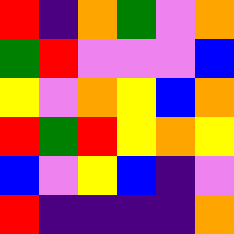[["red", "indigo", "orange", "green", "violet", "orange"], ["green", "red", "violet", "violet", "violet", "blue"], ["yellow", "violet", "orange", "yellow", "blue", "orange"], ["red", "green", "red", "yellow", "orange", "yellow"], ["blue", "violet", "yellow", "blue", "indigo", "violet"], ["red", "indigo", "indigo", "indigo", "indigo", "orange"]]